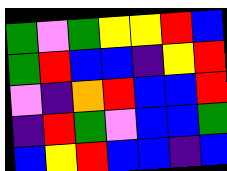[["green", "violet", "green", "yellow", "yellow", "red", "blue"], ["green", "red", "blue", "blue", "indigo", "yellow", "red"], ["violet", "indigo", "orange", "red", "blue", "blue", "red"], ["indigo", "red", "green", "violet", "blue", "blue", "green"], ["blue", "yellow", "red", "blue", "blue", "indigo", "blue"]]